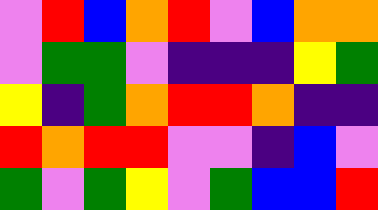[["violet", "red", "blue", "orange", "red", "violet", "blue", "orange", "orange"], ["violet", "green", "green", "violet", "indigo", "indigo", "indigo", "yellow", "green"], ["yellow", "indigo", "green", "orange", "red", "red", "orange", "indigo", "indigo"], ["red", "orange", "red", "red", "violet", "violet", "indigo", "blue", "violet"], ["green", "violet", "green", "yellow", "violet", "green", "blue", "blue", "red"]]